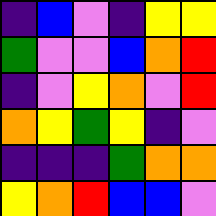[["indigo", "blue", "violet", "indigo", "yellow", "yellow"], ["green", "violet", "violet", "blue", "orange", "red"], ["indigo", "violet", "yellow", "orange", "violet", "red"], ["orange", "yellow", "green", "yellow", "indigo", "violet"], ["indigo", "indigo", "indigo", "green", "orange", "orange"], ["yellow", "orange", "red", "blue", "blue", "violet"]]